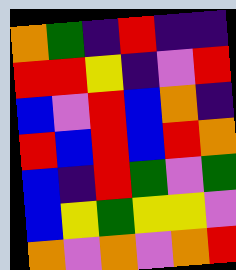[["orange", "green", "indigo", "red", "indigo", "indigo"], ["red", "red", "yellow", "indigo", "violet", "red"], ["blue", "violet", "red", "blue", "orange", "indigo"], ["red", "blue", "red", "blue", "red", "orange"], ["blue", "indigo", "red", "green", "violet", "green"], ["blue", "yellow", "green", "yellow", "yellow", "violet"], ["orange", "violet", "orange", "violet", "orange", "red"]]